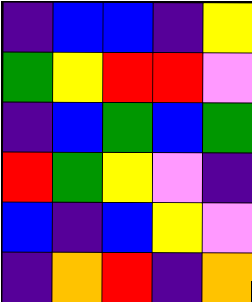[["indigo", "blue", "blue", "indigo", "yellow"], ["green", "yellow", "red", "red", "violet"], ["indigo", "blue", "green", "blue", "green"], ["red", "green", "yellow", "violet", "indigo"], ["blue", "indigo", "blue", "yellow", "violet"], ["indigo", "orange", "red", "indigo", "orange"]]